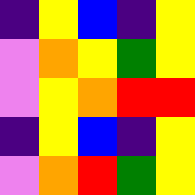[["indigo", "yellow", "blue", "indigo", "yellow"], ["violet", "orange", "yellow", "green", "yellow"], ["violet", "yellow", "orange", "red", "red"], ["indigo", "yellow", "blue", "indigo", "yellow"], ["violet", "orange", "red", "green", "yellow"]]